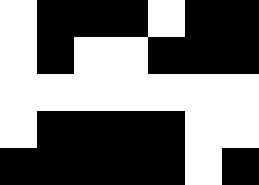[["white", "black", "black", "black", "white", "black", "black"], ["white", "black", "white", "white", "black", "black", "black"], ["white", "white", "white", "white", "white", "white", "white"], ["white", "black", "black", "black", "black", "white", "white"], ["black", "black", "black", "black", "black", "white", "black"]]